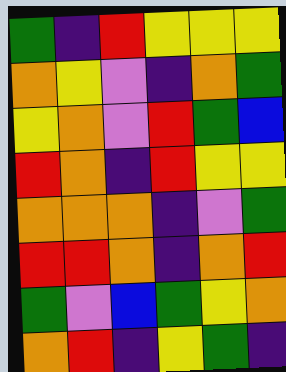[["green", "indigo", "red", "yellow", "yellow", "yellow"], ["orange", "yellow", "violet", "indigo", "orange", "green"], ["yellow", "orange", "violet", "red", "green", "blue"], ["red", "orange", "indigo", "red", "yellow", "yellow"], ["orange", "orange", "orange", "indigo", "violet", "green"], ["red", "red", "orange", "indigo", "orange", "red"], ["green", "violet", "blue", "green", "yellow", "orange"], ["orange", "red", "indigo", "yellow", "green", "indigo"]]